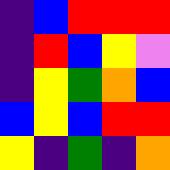[["indigo", "blue", "red", "red", "red"], ["indigo", "red", "blue", "yellow", "violet"], ["indigo", "yellow", "green", "orange", "blue"], ["blue", "yellow", "blue", "red", "red"], ["yellow", "indigo", "green", "indigo", "orange"]]